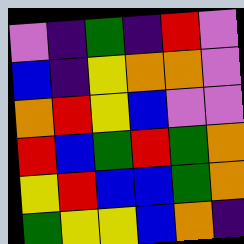[["violet", "indigo", "green", "indigo", "red", "violet"], ["blue", "indigo", "yellow", "orange", "orange", "violet"], ["orange", "red", "yellow", "blue", "violet", "violet"], ["red", "blue", "green", "red", "green", "orange"], ["yellow", "red", "blue", "blue", "green", "orange"], ["green", "yellow", "yellow", "blue", "orange", "indigo"]]